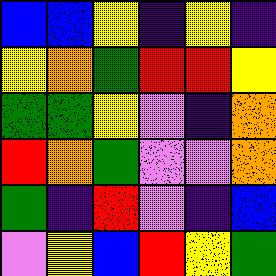[["blue", "blue", "yellow", "indigo", "yellow", "indigo"], ["yellow", "orange", "green", "red", "red", "yellow"], ["green", "green", "yellow", "violet", "indigo", "orange"], ["red", "orange", "green", "violet", "violet", "orange"], ["green", "indigo", "red", "violet", "indigo", "blue"], ["violet", "yellow", "blue", "red", "yellow", "green"]]